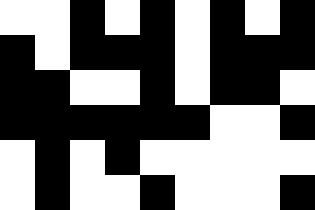[["white", "white", "black", "white", "black", "white", "black", "white", "black"], ["black", "white", "black", "black", "black", "white", "black", "black", "black"], ["black", "black", "white", "white", "black", "white", "black", "black", "white"], ["black", "black", "black", "black", "black", "black", "white", "white", "black"], ["white", "black", "white", "black", "white", "white", "white", "white", "white"], ["white", "black", "white", "white", "black", "white", "white", "white", "black"]]